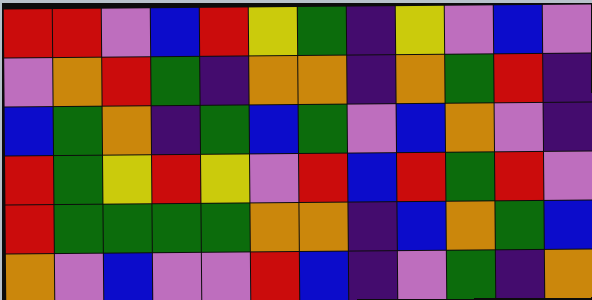[["red", "red", "violet", "blue", "red", "yellow", "green", "indigo", "yellow", "violet", "blue", "violet"], ["violet", "orange", "red", "green", "indigo", "orange", "orange", "indigo", "orange", "green", "red", "indigo"], ["blue", "green", "orange", "indigo", "green", "blue", "green", "violet", "blue", "orange", "violet", "indigo"], ["red", "green", "yellow", "red", "yellow", "violet", "red", "blue", "red", "green", "red", "violet"], ["red", "green", "green", "green", "green", "orange", "orange", "indigo", "blue", "orange", "green", "blue"], ["orange", "violet", "blue", "violet", "violet", "red", "blue", "indigo", "violet", "green", "indigo", "orange"]]